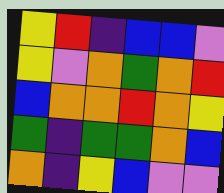[["yellow", "red", "indigo", "blue", "blue", "violet"], ["yellow", "violet", "orange", "green", "orange", "red"], ["blue", "orange", "orange", "red", "orange", "yellow"], ["green", "indigo", "green", "green", "orange", "blue"], ["orange", "indigo", "yellow", "blue", "violet", "violet"]]